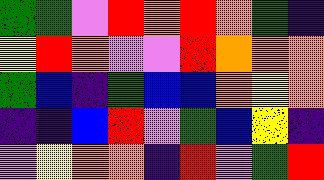[["green", "green", "violet", "red", "orange", "red", "orange", "green", "indigo"], ["yellow", "red", "orange", "violet", "violet", "red", "orange", "orange", "orange"], ["green", "blue", "indigo", "green", "blue", "blue", "orange", "yellow", "orange"], ["indigo", "indigo", "blue", "red", "violet", "green", "blue", "yellow", "indigo"], ["violet", "yellow", "orange", "orange", "indigo", "red", "violet", "green", "red"]]